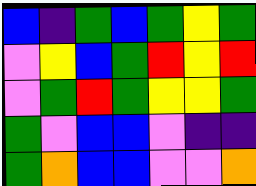[["blue", "indigo", "green", "blue", "green", "yellow", "green"], ["violet", "yellow", "blue", "green", "red", "yellow", "red"], ["violet", "green", "red", "green", "yellow", "yellow", "green"], ["green", "violet", "blue", "blue", "violet", "indigo", "indigo"], ["green", "orange", "blue", "blue", "violet", "violet", "orange"]]